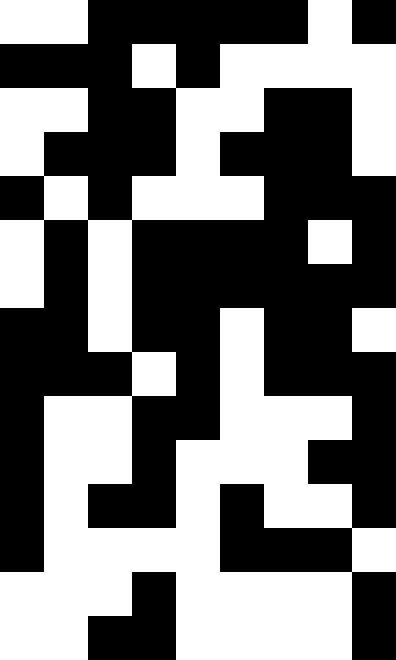[["white", "white", "black", "black", "black", "black", "black", "white", "black"], ["black", "black", "black", "white", "black", "white", "white", "white", "white"], ["white", "white", "black", "black", "white", "white", "black", "black", "white"], ["white", "black", "black", "black", "white", "black", "black", "black", "white"], ["black", "white", "black", "white", "white", "white", "black", "black", "black"], ["white", "black", "white", "black", "black", "black", "black", "white", "black"], ["white", "black", "white", "black", "black", "black", "black", "black", "black"], ["black", "black", "white", "black", "black", "white", "black", "black", "white"], ["black", "black", "black", "white", "black", "white", "black", "black", "black"], ["black", "white", "white", "black", "black", "white", "white", "white", "black"], ["black", "white", "white", "black", "white", "white", "white", "black", "black"], ["black", "white", "black", "black", "white", "black", "white", "white", "black"], ["black", "white", "white", "white", "white", "black", "black", "black", "white"], ["white", "white", "white", "black", "white", "white", "white", "white", "black"], ["white", "white", "black", "black", "white", "white", "white", "white", "black"]]